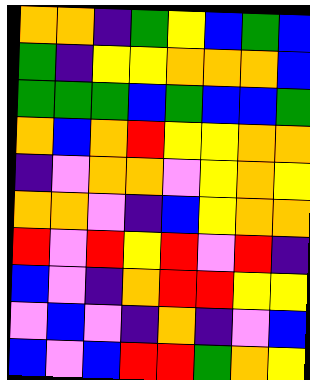[["orange", "orange", "indigo", "green", "yellow", "blue", "green", "blue"], ["green", "indigo", "yellow", "yellow", "orange", "orange", "orange", "blue"], ["green", "green", "green", "blue", "green", "blue", "blue", "green"], ["orange", "blue", "orange", "red", "yellow", "yellow", "orange", "orange"], ["indigo", "violet", "orange", "orange", "violet", "yellow", "orange", "yellow"], ["orange", "orange", "violet", "indigo", "blue", "yellow", "orange", "orange"], ["red", "violet", "red", "yellow", "red", "violet", "red", "indigo"], ["blue", "violet", "indigo", "orange", "red", "red", "yellow", "yellow"], ["violet", "blue", "violet", "indigo", "orange", "indigo", "violet", "blue"], ["blue", "violet", "blue", "red", "red", "green", "orange", "yellow"]]